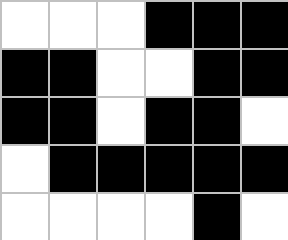[["white", "white", "white", "black", "black", "black"], ["black", "black", "white", "white", "black", "black"], ["black", "black", "white", "black", "black", "white"], ["white", "black", "black", "black", "black", "black"], ["white", "white", "white", "white", "black", "white"]]